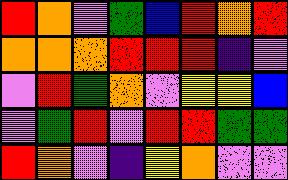[["red", "orange", "violet", "green", "blue", "red", "orange", "red"], ["orange", "orange", "orange", "red", "red", "red", "indigo", "violet"], ["violet", "red", "green", "orange", "violet", "yellow", "yellow", "blue"], ["violet", "green", "red", "violet", "red", "red", "green", "green"], ["red", "orange", "violet", "indigo", "yellow", "orange", "violet", "violet"]]